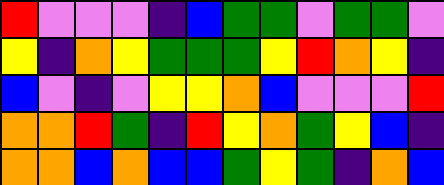[["red", "violet", "violet", "violet", "indigo", "blue", "green", "green", "violet", "green", "green", "violet"], ["yellow", "indigo", "orange", "yellow", "green", "green", "green", "yellow", "red", "orange", "yellow", "indigo"], ["blue", "violet", "indigo", "violet", "yellow", "yellow", "orange", "blue", "violet", "violet", "violet", "red"], ["orange", "orange", "red", "green", "indigo", "red", "yellow", "orange", "green", "yellow", "blue", "indigo"], ["orange", "orange", "blue", "orange", "blue", "blue", "green", "yellow", "green", "indigo", "orange", "blue"]]